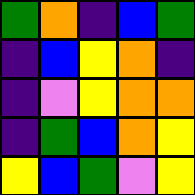[["green", "orange", "indigo", "blue", "green"], ["indigo", "blue", "yellow", "orange", "indigo"], ["indigo", "violet", "yellow", "orange", "orange"], ["indigo", "green", "blue", "orange", "yellow"], ["yellow", "blue", "green", "violet", "yellow"]]